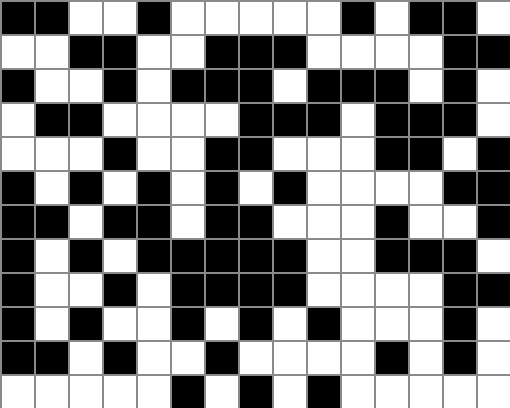[["black", "black", "white", "white", "black", "white", "white", "white", "white", "white", "black", "white", "black", "black", "white"], ["white", "white", "black", "black", "white", "white", "black", "black", "black", "white", "white", "white", "white", "black", "black"], ["black", "white", "white", "black", "white", "black", "black", "black", "white", "black", "black", "black", "white", "black", "white"], ["white", "black", "black", "white", "white", "white", "white", "black", "black", "black", "white", "black", "black", "black", "white"], ["white", "white", "white", "black", "white", "white", "black", "black", "white", "white", "white", "black", "black", "white", "black"], ["black", "white", "black", "white", "black", "white", "black", "white", "black", "white", "white", "white", "white", "black", "black"], ["black", "black", "white", "black", "black", "white", "black", "black", "white", "white", "white", "black", "white", "white", "black"], ["black", "white", "black", "white", "black", "black", "black", "black", "black", "white", "white", "black", "black", "black", "white"], ["black", "white", "white", "black", "white", "black", "black", "black", "black", "white", "white", "white", "white", "black", "black"], ["black", "white", "black", "white", "white", "black", "white", "black", "white", "black", "white", "white", "white", "black", "white"], ["black", "black", "white", "black", "white", "white", "black", "white", "white", "white", "white", "black", "white", "black", "white"], ["white", "white", "white", "white", "white", "black", "white", "black", "white", "black", "white", "white", "white", "white", "white"]]